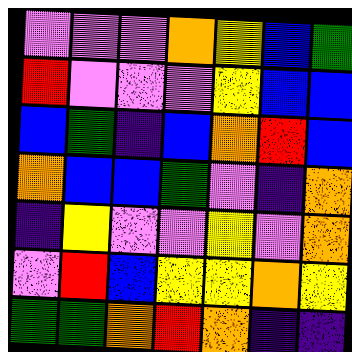[["violet", "violet", "violet", "orange", "yellow", "blue", "green"], ["red", "violet", "violet", "violet", "yellow", "blue", "blue"], ["blue", "green", "indigo", "blue", "orange", "red", "blue"], ["orange", "blue", "blue", "green", "violet", "indigo", "orange"], ["indigo", "yellow", "violet", "violet", "yellow", "violet", "orange"], ["violet", "red", "blue", "yellow", "yellow", "orange", "yellow"], ["green", "green", "orange", "red", "orange", "indigo", "indigo"]]